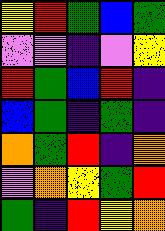[["yellow", "red", "green", "blue", "green"], ["violet", "violet", "indigo", "violet", "yellow"], ["red", "green", "blue", "red", "indigo"], ["blue", "green", "indigo", "green", "indigo"], ["orange", "green", "red", "indigo", "orange"], ["violet", "orange", "yellow", "green", "red"], ["green", "indigo", "red", "yellow", "orange"]]